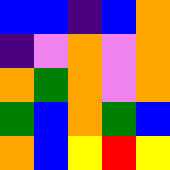[["blue", "blue", "indigo", "blue", "orange"], ["indigo", "violet", "orange", "violet", "orange"], ["orange", "green", "orange", "violet", "orange"], ["green", "blue", "orange", "green", "blue"], ["orange", "blue", "yellow", "red", "yellow"]]